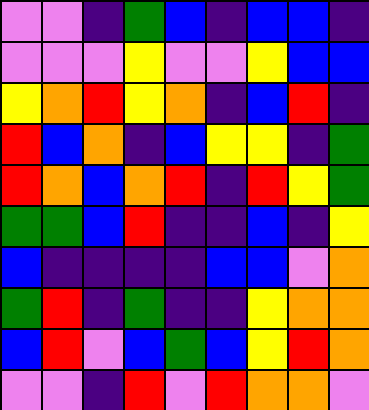[["violet", "violet", "indigo", "green", "blue", "indigo", "blue", "blue", "indigo"], ["violet", "violet", "violet", "yellow", "violet", "violet", "yellow", "blue", "blue"], ["yellow", "orange", "red", "yellow", "orange", "indigo", "blue", "red", "indigo"], ["red", "blue", "orange", "indigo", "blue", "yellow", "yellow", "indigo", "green"], ["red", "orange", "blue", "orange", "red", "indigo", "red", "yellow", "green"], ["green", "green", "blue", "red", "indigo", "indigo", "blue", "indigo", "yellow"], ["blue", "indigo", "indigo", "indigo", "indigo", "blue", "blue", "violet", "orange"], ["green", "red", "indigo", "green", "indigo", "indigo", "yellow", "orange", "orange"], ["blue", "red", "violet", "blue", "green", "blue", "yellow", "red", "orange"], ["violet", "violet", "indigo", "red", "violet", "red", "orange", "orange", "violet"]]